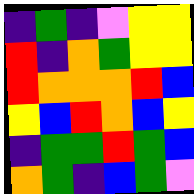[["indigo", "green", "indigo", "violet", "yellow", "yellow"], ["red", "indigo", "orange", "green", "yellow", "yellow"], ["red", "orange", "orange", "orange", "red", "blue"], ["yellow", "blue", "red", "orange", "blue", "yellow"], ["indigo", "green", "green", "red", "green", "blue"], ["orange", "green", "indigo", "blue", "green", "violet"]]